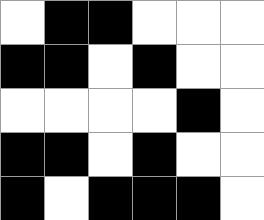[["white", "black", "black", "white", "white", "white"], ["black", "black", "white", "black", "white", "white"], ["white", "white", "white", "white", "black", "white"], ["black", "black", "white", "black", "white", "white"], ["black", "white", "black", "black", "black", "white"]]